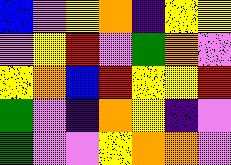[["blue", "violet", "yellow", "orange", "indigo", "yellow", "yellow"], ["violet", "yellow", "red", "violet", "green", "orange", "violet"], ["yellow", "orange", "blue", "red", "yellow", "yellow", "red"], ["green", "violet", "indigo", "orange", "yellow", "indigo", "violet"], ["green", "violet", "violet", "yellow", "orange", "orange", "violet"]]